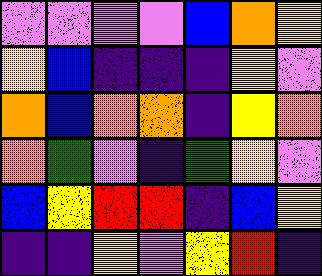[["violet", "violet", "violet", "violet", "blue", "orange", "yellow"], ["yellow", "blue", "indigo", "indigo", "indigo", "yellow", "violet"], ["orange", "blue", "orange", "orange", "indigo", "yellow", "orange"], ["orange", "green", "violet", "indigo", "green", "yellow", "violet"], ["blue", "yellow", "red", "red", "indigo", "blue", "yellow"], ["indigo", "indigo", "yellow", "violet", "yellow", "red", "indigo"]]